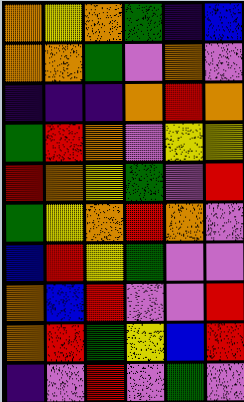[["orange", "yellow", "orange", "green", "indigo", "blue"], ["orange", "orange", "green", "violet", "orange", "violet"], ["indigo", "indigo", "indigo", "orange", "red", "orange"], ["green", "red", "orange", "violet", "yellow", "yellow"], ["red", "orange", "yellow", "green", "violet", "red"], ["green", "yellow", "orange", "red", "orange", "violet"], ["blue", "red", "yellow", "green", "violet", "violet"], ["orange", "blue", "red", "violet", "violet", "red"], ["orange", "red", "green", "yellow", "blue", "red"], ["indigo", "violet", "red", "violet", "green", "violet"]]